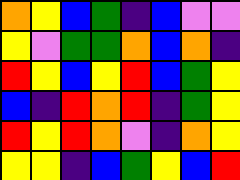[["orange", "yellow", "blue", "green", "indigo", "blue", "violet", "violet"], ["yellow", "violet", "green", "green", "orange", "blue", "orange", "indigo"], ["red", "yellow", "blue", "yellow", "red", "blue", "green", "yellow"], ["blue", "indigo", "red", "orange", "red", "indigo", "green", "yellow"], ["red", "yellow", "red", "orange", "violet", "indigo", "orange", "yellow"], ["yellow", "yellow", "indigo", "blue", "green", "yellow", "blue", "red"]]